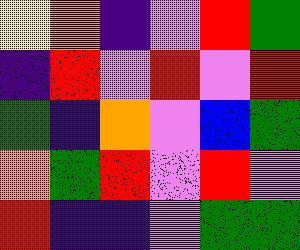[["yellow", "orange", "indigo", "violet", "red", "green"], ["indigo", "red", "violet", "red", "violet", "red"], ["green", "indigo", "orange", "violet", "blue", "green"], ["orange", "green", "red", "violet", "red", "violet"], ["red", "indigo", "indigo", "violet", "green", "green"]]